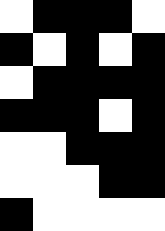[["white", "black", "black", "black", "white"], ["black", "white", "black", "white", "black"], ["white", "black", "black", "black", "black"], ["black", "black", "black", "white", "black"], ["white", "white", "black", "black", "black"], ["white", "white", "white", "black", "black"], ["black", "white", "white", "white", "white"]]